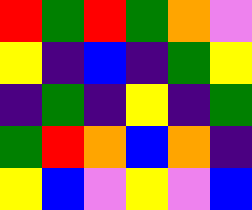[["red", "green", "red", "green", "orange", "violet"], ["yellow", "indigo", "blue", "indigo", "green", "yellow"], ["indigo", "green", "indigo", "yellow", "indigo", "green"], ["green", "red", "orange", "blue", "orange", "indigo"], ["yellow", "blue", "violet", "yellow", "violet", "blue"]]